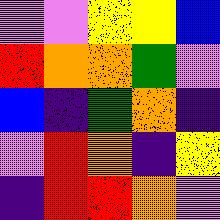[["violet", "violet", "yellow", "yellow", "blue"], ["red", "orange", "orange", "green", "violet"], ["blue", "indigo", "green", "orange", "indigo"], ["violet", "red", "orange", "indigo", "yellow"], ["indigo", "red", "red", "orange", "violet"]]